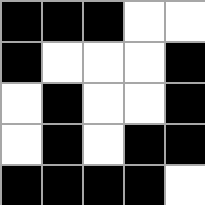[["black", "black", "black", "white", "white"], ["black", "white", "white", "white", "black"], ["white", "black", "white", "white", "black"], ["white", "black", "white", "black", "black"], ["black", "black", "black", "black", "white"]]